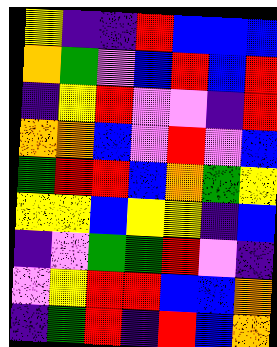[["yellow", "indigo", "indigo", "red", "blue", "blue", "blue"], ["orange", "green", "violet", "blue", "red", "blue", "red"], ["indigo", "yellow", "red", "violet", "violet", "indigo", "red"], ["orange", "orange", "blue", "violet", "red", "violet", "blue"], ["green", "red", "red", "blue", "orange", "green", "yellow"], ["yellow", "yellow", "blue", "yellow", "yellow", "indigo", "blue"], ["indigo", "violet", "green", "green", "red", "violet", "indigo"], ["violet", "yellow", "red", "red", "blue", "blue", "orange"], ["indigo", "green", "red", "indigo", "red", "blue", "orange"]]